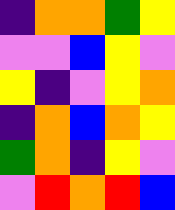[["indigo", "orange", "orange", "green", "yellow"], ["violet", "violet", "blue", "yellow", "violet"], ["yellow", "indigo", "violet", "yellow", "orange"], ["indigo", "orange", "blue", "orange", "yellow"], ["green", "orange", "indigo", "yellow", "violet"], ["violet", "red", "orange", "red", "blue"]]